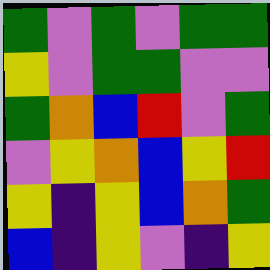[["green", "violet", "green", "violet", "green", "green"], ["yellow", "violet", "green", "green", "violet", "violet"], ["green", "orange", "blue", "red", "violet", "green"], ["violet", "yellow", "orange", "blue", "yellow", "red"], ["yellow", "indigo", "yellow", "blue", "orange", "green"], ["blue", "indigo", "yellow", "violet", "indigo", "yellow"]]